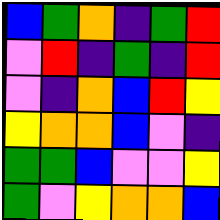[["blue", "green", "orange", "indigo", "green", "red"], ["violet", "red", "indigo", "green", "indigo", "red"], ["violet", "indigo", "orange", "blue", "red", "yellow"], ["yellow", "orange", "orange", "blue", "violet", "indigo"], ["green", "green", "blue", "violet", "violet", "yellow"], ["green", "violet", "yellow", "orange", "orange", "blue"]]